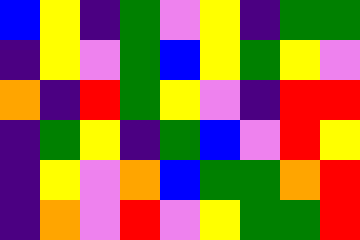[["blue", "yellow", "indigo", "green", "violet", "yellow", "indigo", "green", "green"], ["indigo", "yellow", "violet", "green", "blue", "yellow", "green", "yellow", "violet"], ["orange", "indigo", "red", "green", "yellow", "violet", "indigo", "red", "red"], ["indigo", "green", "yellow", "indigo", "green", "blue", "violet", "red", "yellow"], ["indigo", "yellow", "violet", "orange", "blue", "green", "green", "orange", "red"], ["indigo", "orange", "violet", "red", "violet", "yellow", "green", "green", "red"]]